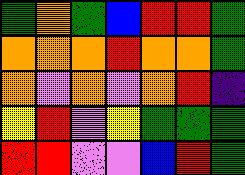[["green", "orange", "green", "blue", "red", "red", "green"], ["orange", "orange", "orange", "red", "orange", "orange", "green"], ["orange", "violet", "orange", "violet", "orange", "red", "indigo"], ["yellow", "red", "violet", "yellow", "green", "green", "green"], ["red", "red", "violet", "violet", "blue", "red", "green"]]